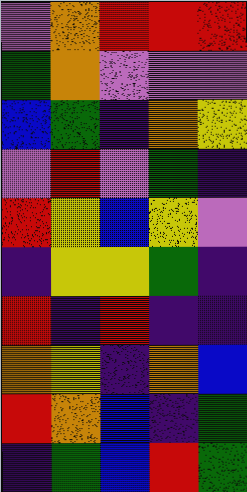[["violet", "orange", "red", "red", "red"], ["green", "orange", "violet", "violet", "violet"], ["blue", "green", "indigo", "orange", "yellow"], ["violet", "red", "violet", "green", "indigo"], ["red", "yellow", "blue", "yellow", "violet"], ["indigo", "yellow", "yellow", "green", "indigo"], ["red", "indigo", "red", "indigo", "indigo"], ["orange", "yellow", "indigo", "orange", "blue"], ["red", "orange", "blue", "indigo", "green"], ["indigo", "green", "blue", "red", "green"]]